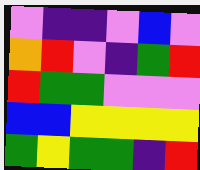[["violet", "indigo", "indigo", "violet", "blue", "violet"], ["orange", "red", "violet", "indigo", "green", "red"], ["red", "green", "green", "violet", "violet", "violet"], ["blue", "blue", "yellow", "yellow", "yellow", "yellow"], ["green", "yellow", "green", "green", "indigo", "red"]]